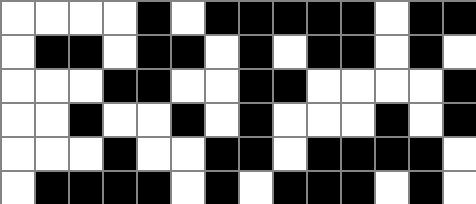[["white", "white", "white", "white", "black", "white", "black", "black", "black", "black", "black", "white", "black", "black"], ["white", "black", "black", "white", "black", "black", "white", "black", "white", "black", "black", "white", "black", "white"], ["white", "white", "white", "black", "black", "white", "white", "black", "black", "white", "white", "white", "white", "black"], ["white", "white", "black", "white", "white", "black", "white", "black", "white", "white", "white", "black", "white", "black"], ["white", "white", "white", "black", "white", "white", "black", "black", "white", "black", "black", "black", "black", "white"], ["white", "black", "black", "black", "black", "white", "black", "white", "black", "black", "black", "white", "black", "white"]]